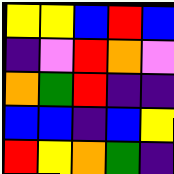[["yellow", "yellow", "blue", "red", "blue"], ["indigo", "violet", "red", "orange", "violet"], ["orange", "green", "red", "indigo", "indigo"], ["blue", "blue", "indigo", "blue", "yellow"], ["red", "yellow", "orange", "green", "indigo"]]